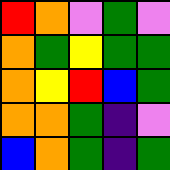[["red", "orange", "violet", "green", "violet"], ["orange", "green", "yellow", "green", "green"], ["orange", "yellow", "red", "blue", "green"], ["orange", "orange", "green", "indigo", "violet"], ["blue", "orange", "green", "indigo", "green"]]